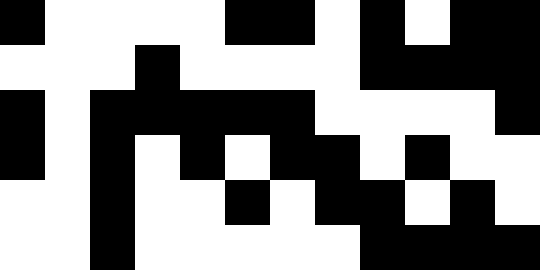[["black", "white", "white", "white", "white", "black", "black", "white", "black", "white", "black", "black"], ["white", "white", "white", "black", "white", "white", "white", "white", "black", "black", "black", "black"], ["black", "white", "black", "black", "black", "black", "black", "white", "white", "white", "white", "black"], ["black", "white", "black", "white", "black", "white", "black", "black", "white", "black", "white", "white"], ["white", "white", "black", "white", "white", "black", "white", "black", "black", "white", "black", "white"], ["white", "white", "black", "white", "white", "white", "white", "white", "black", "black", "black", "black"]]